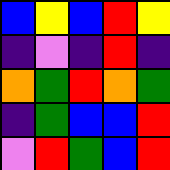[["blue", "yellow", "blue", "red", "yellow"], ["indigo", "violet", "indigo", "red", "indigo"], ["orange", "green", "red", "orange", "green"], ["indigo", "green", "blue", "blue", "red"], ["violet", "red", "green", "blue", "red"]]